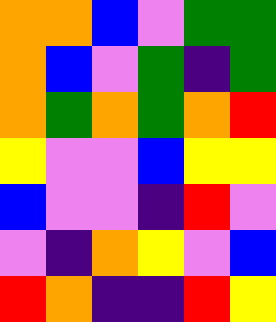[["orange", "orange", "blue", "violet", "green", "green"], ["orange", "blue", "violet", "green", "indigo", "green"], ["orange", "green", "orange", "green", "orange", "red"], ["yellow", "violet", "violet", "blue", "yellow", "yellow"], ["blue", "violet", "violet", "indigo", "red", "violet"], ["violet", "indigo", "orange", "yellow", "violet", "blue"], ["red", "orange", "indigo", "indigo", "red", "yellow"]]